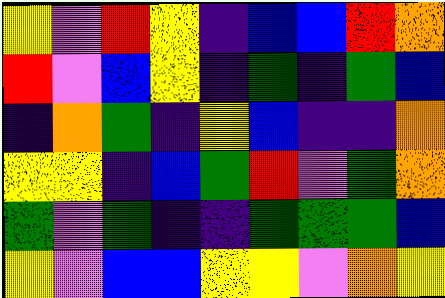[["yellow", "violet", "red", "yellow", "indigo", "blue", "blue", "red", "orange"], ["red", "violet", "blue", "yellow", "indigo", "green", "indigo", "green", "blue"], ["indigo", "orange", "green", "indigo", "yellow", "blue", "indigo", "indigo", "orange"], ["yellow", "yellow", "indigo", "blue", "green", "red", "violet", "green", "orange"], ["green", "violet", "green", "indigo", "indigo", "green", "green", "green", "blue"], ["yellow", "violet", "blue", "blue", "yellow", "yellow", "violet", "orange", "yellow"]]